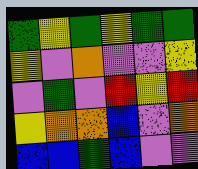[["green", "yellow", "green", "yellow", "green", "green"], ["yellow", "violet", "orange", "violet", "violet", "yellow"], ["violet", "green", "violet", "red", "yellow", "red"], ["yellow", "orange", "orange", "blue", "violet", "orange"], ["blue", "blue", "green", "blue", "violet", "violet"]]